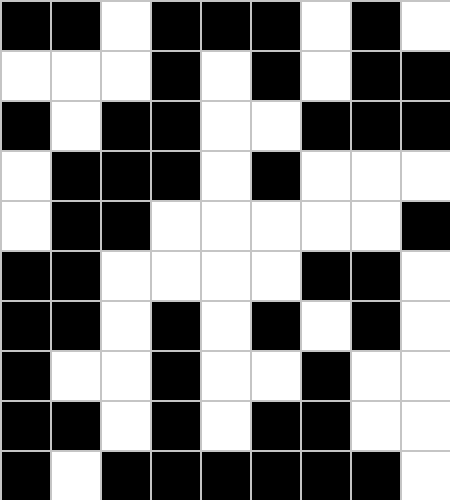[["black", "black", "white", "black", "black", "black", "white", "black", "white"], ["white", "white", "white", "black", "white", "black", "white", "black", "black"], ["black", "white", "black", "black", "white", "white", "black", "black", "black"], ["white", "black", "black", "black", "white", "black", "white", "white", "white"], ["white", "black", "black", "white", "white", "white", "white", "white", "black"], ["black", "black", "white", "white", "white", "white", "black", "black", "white"], ["black", "black", "white", "black", "white", "black", "white", "black", "white"], ["black", "white", "white", "black", "white", "white", "black", "white", "white"], ["black", "black", "white", "black", "white", "black", "black", "white", "white"], ["black", "white", "black", "black", "black", "black", "black", "black", "white"]]